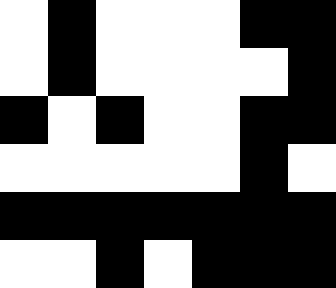[["white", "black", "white", "white", "white", "black", "black"], ["white", "black", "white", "white", "white", "white", "black"], ["black", "white", "black", "white", "white", "black", "black"], ["white", "white", "white", "white", "white", "black", "white"], ["black", "black", "black", "black", "black", "black", "black"], ["white", "white", "black", "white", "black", "black", "black"]]